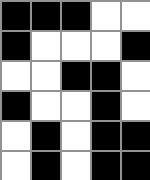[["black", "black", "black", "white", "white"], ["black", "white", "white", "white", "black"], ["white", "white", "black", "black", "white"], ["black", "white", "white", "black", "white"], ["white", "black", "white", "black", "black"], ["white", "black", "white", "black", "black"]]